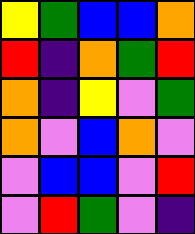[["yellow", "green", "blue", "blue", "orange"], ["red", "indigo", "orange", "green", "red"], ["orange", "indigo", "yellow", "violet", "green"], ["orange", "violet", "blue", "orange", "violet"], ["violet", "blue", "blue", "violet", "red"], ["violet", "red", "green", "violet", "indigo"]]